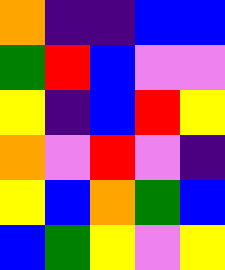[["orange", "indigo", "indigo", "blue", "blue"], ["green", "red", "blue", "violet", "violet"], ["yellow", "indigo", "blue", "red", "yellow"], ["orange", "violet", "red", "violet", "indigo"], ["yellow", "blue", "orange", "green", "blue"], ["blue", "green", "yellow", "violet", "yellow"]]